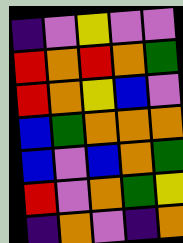[["indigo", "violet", "yellow", "violet", "violet"], ["red", "orange", "red", "orange", "green"], ["red", "orange", "yellow", "blue", "violet"], ["blue", "green", "orange", "orange", "orange"], ["blue", "violet", "blue", "orange", "green"], ["red", "violet", "orange", "green", "yellow"], ["indigo", "orange", "violet", "indigo", "orange"]]